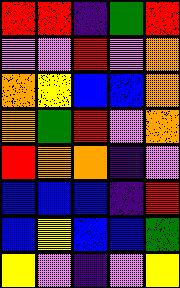[["red", "red", "indigo", "green", "red"], ["violet", "violet", "red", "violet", "orange"], ["orange", "yellow", "blue", "blue", "orange"], ["orange", "green", "red", "violet", "orange"], ["red", "orange", "orange", "indigo", "violet"], ["blue", "blue", "blue", "indigo", "red"], ["blue", "yellow", "blue", "blue", "green"], ["yellow", "violet", "indigo", "violet", "yellow"]]